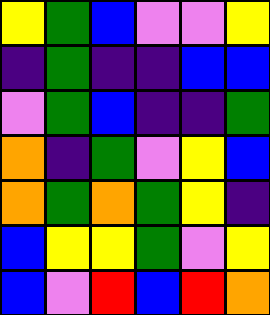[["yellow", "green", "blue", "violet", "violet", "yellow"], ["indigo", "green", "indigo", "indigo", "blue", "blue"], ["violet", "green", "blue", "indigo", "indigo", "green"], ["orange", "indigo", "green", "violet", "yellow", "blue"], ["orange", "green", "orange", "green", "yellow", "indigo"], ["blue", "yellow", "yellow", "green", "violet", "yellow"], ["blue", "violet", "red", "blue", "red", "orange"]]